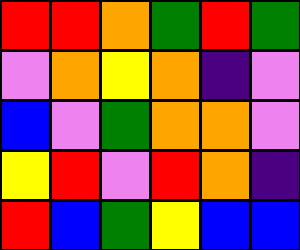[["red", "red", "orange", "green", "red", "green"], ["violet", "orange", "yellow", "orange", "indigo", "violet"], ["blue", "violet", "green", "orange", "orange", "violet"], ["yellow", "red", "violet", "red", "orange", "indigo"], ["red", "blue", "green", "yellow", "blue", "blue"]]